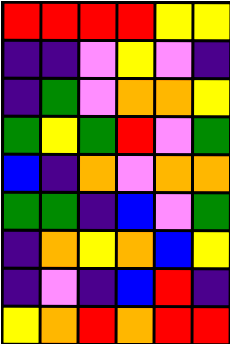[["red", "red", "red", "red", "yellow", "yellow"], ["indigo", "indigo", "violet", "yellow", "violet", "indigo"], ["indigo", "green", "violet", "orange", "orange", "yellow"], ["green", "yellow", "green", "red", "violet", "green"], ["blue", "indigo", "orange", "violet", "orange", "orange"], ["green", "green", "indigo", "blue", "violet", "green"], ["indigo", "orange", "yellow", "orange", "blue", "yellow"], ["indigo", "violet", "indigo", "blue", "red", "indigo"], ["yellow", "orange", "red", "orange", "red", "red"]]